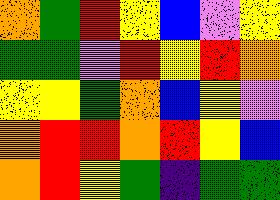[["orange", "green", "red", "yellow", "blue", "violet", "yellow"], ["green", "green", "violet", "red", "yellow", "red", "orange"], ["yellow", "yellow", "green", "orange", "blue", "yellow", "violet"], ["orange", "red", "red", "orange", "red", "yellow", "blue"], ["orange", "red", "yellow", "green", "indigo", "green", "green"]]